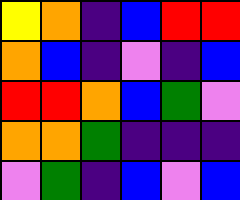[["yellow", "orange", "indigo", "blue", "red", "red"], ["orange", "blue", "indigo", "violet", "indigo", "blue"], ["red", "red", "orange", "blue", "green", "violet"], ["orange", "orange", "green", "indigo", "indigo", "indigo"], ["violet", "green", "indigo", "blue", "violet", "blue"]]